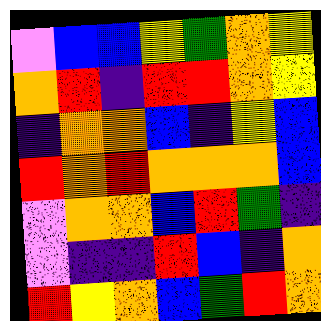[["violet", "blue", "blue", "yellow", "green", "orange", "yellow"], ["orange", "red", "indigo", "red", "red", "orange", "yellow"], ["indigo", "orange", "orange", "blue", "indigo", "yellow", "blue"], ["red", "orange", "red", "orange", "orange", "orange", "blue"], ["violet", "orange", "orange", "blue", "red", "green", "indigo"], ["violet", "indigo", "indigo", "red", "blue", "indigo", "orange"], ["red", "yellow", "orange", "blue", "green", "red", "orange"]]